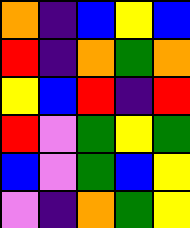[["orange", "indigo", "blue", "yellow", "blue"], ["red", "indigo", "orange", "green", "orange"], ["yellow", "blue", "red", "indigo", "red"], ["red", "violet", "green", "yellow", "green"], ["blue", "violet", "green", "blue", "yellow"], ["violet", "indigo", "orange", "green", "yellow"]]